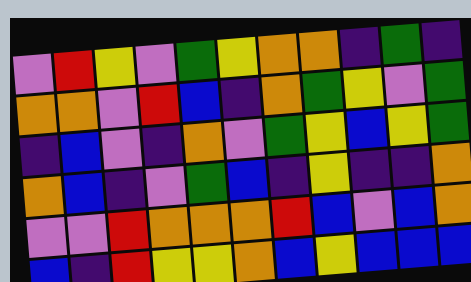[["violet", "red", "yellow", "violet", "green", "yellow", "orange", "orange", "indigo", "green", "indigo"], ["orange", "orange", "violet", "red", "blue", "indigo", "orange", "green", "yellow", "violet", "green"], ["indigo", "blue", "violet", "indigo", "orange", "violet", "green", "yellow", "blue", "yellow", "green"], ["orange", "blue", "indigo", "violet", "green", "blue", "indigo", "yellow", "indigo", "indigo", "orange"], ["violet", "violet", "red", "orange", "orange", "orange", "red", "blue", "violet", "blue", "orange"], ["blue", "indigo", "red", "yellow", "yellow", "orange", "blue", "yellow", "blue", "blue", "blue"]]